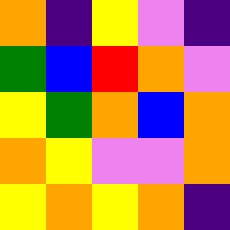[["orange", "indigo", "yellow", "violet", "indigo"], ["green", "blue", "red", "orange", "violet"], ["yellow", "green", "orange", "blue", "orange"], ["orange", "yellow", "violet", "violet", "orange"], ["yellow", "orange", "yellow", "orange", "indigo"]]